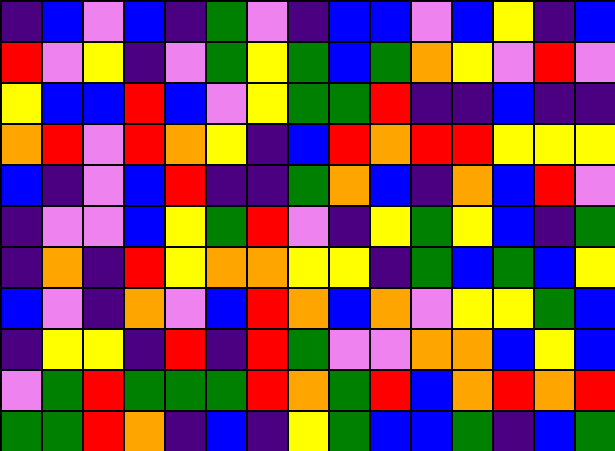[["indigo", "blue", "violet", "blue", "indigo", "green", "violet", "indigo", "blue", "blue", "violet", "blue", "yellow", "indigo", "blue"], ["red", "violet", "yellow", "indigo", "violet", "green", "yellow", "green", "blue", "green", "orange", "yellow", "violet", "red", "violet"], ["yellow", "blue", "blue", "red", "blue", "violet", "yellow", "green", "green", "red", "indigo", "indigo", "blue", "indigo", "indigo"], ["orange", "red", "violet", "red", "orange", "yellow", "indigo", "blue", "red", "orange", "red", "red", "yellow", "yellow", "yellow"], ["blue", "indigo", "violet", "blue", "red", "indigo", "indigo", "green", "orange", "blue", "indigo", "orange", "blue", "red", "violet"], ["indigo", "violet", "violet", "blue", "yellow", "green", "red", "violet", "indigo", "yellow", "green", "yellow", "blue", "indigo", "green"], ["indigo", "orange", "indigo", "red", "yellow", "orange", "orange", "yellow", "yellow", "indigo", "green", "blue", "green", "blue", "yellow"], ["blue", "violet", "indigo", "orange", "violet", "blue", "red", "orange", "blue", "orange", "violet", "yellow", "yellow", "green", "blue"], ["indigo", "yellow", "yellow", "indigo", "red", "indigo", "red", "green", "violet", "violet", "orange", "orange", "blue", "yellow", "blue"], ["violet", "green", "red", "green", "green", "green", "red", "orange", "green", "red", "blue", "orange", "red", "orange", "red"], ["green", "green", "red", "orange", "indigo", "blue", "indigo", "yellow", "green", "blue", "blue", "green", "indigo", "blue", "green"]]